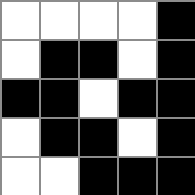[["white", "white", "white", "white", "black"], ["white", "black", "black", "white", "black"], ["black", "black", "white", "black", "black"], ["white", "black", "black", "white", "black"], ["white", "white", "black", "black", "black"]]